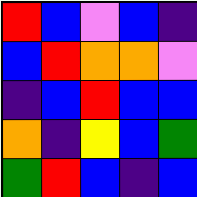[["red", "blue", "violet", "blue", "indigo"], ["blue", "red", "orange", "orange", "violet"], ["indigo", "blue", "red", "blue", "blue"], ["orange", "indigo", "yellow", "blue", "green"], ["green", "red", "blue", "indigo", "blue"]]